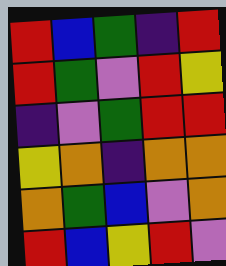[["red", "blue", "green", "indigo", "red"], ["red", "green", "violet", "red", "yellow"], ["indigo", "violet", "green", "red", "red"], ["yellow", "orange", "indigo", "orange", "orange"], ["orange", "green", "blue", "violet", "orange"], ["red", "blue", "yellow", "red", "violet"]]